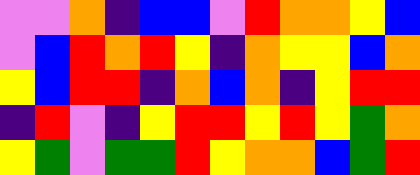[["violet", "violet", "orange", "indigo", "blue", "blue", "violet", "red", "orange", "orange", "yellow", "blue"], ["violet", "blue", "red", "orange", "red", "yellow", "indigo", "orange", "yellow", "yellow", "blue", "orange"], ["yellow", "blue", "red", "red", "indigo", "orange", "blue", "orange", "indigo", "yellow", "red", "red"], ["indigo", "red", "violet", "indigo", "yellow", "red", "red", "yellow", "red", "yellow", "green", "orange"], ["yellow", "green", "violet", "green", "green", "red", "yellow", "orange", "orange", "blue", "green", "red"]]